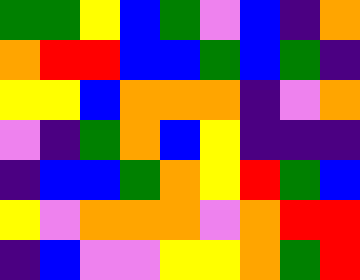[["green", "green", "yellow", "blue", "green", "violet", "blue", "indigo", "orange"], ["orange", "red", "red", "blue", "blue", "green", "blue", "green", "indigo"], ["yellow", "yellow", "blue", "orange", "orange", "orange", "indigo", "violet", "orange"], ["violet", "indigo", "green", "orange", "blue", "yellow", "indigo", "indigo", "indigo"], ["indigo", "blue", "blue", "green", "orange", "yellow", "red", "green", "blue"], ["yellow", "violet", "orange", "orange", "orange", "violet", "orange", "red", "red"], ["indigo", "blue", "violet", "violet", "yellow", "yellow", "orange", "green", "red"]]